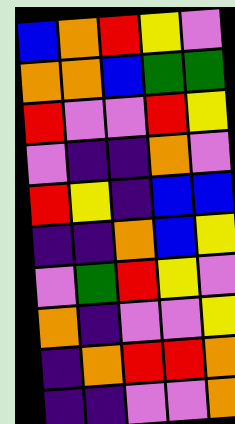[["blue", "orange", "red", "yellow", "violet"], ["orange", "orange", "blue", "green", "green"], ["red", "violet", "violet", "red", "yellow"], ["violet", "indigo", "indigo", "orange", "violet"], ["red", "yellow", "indigo", "blue", "blue"], ["indigo", "indigo", "orange", "blue", "yellow"], ["violet", "green", "red", "yellow", "violet"], ["orange", "indigo", "violet", "violet", "yellow"], ["indigo", "orange", "red", "red", "orange"], ["indigo", "indigo", "violet", "violet", "orange"]]